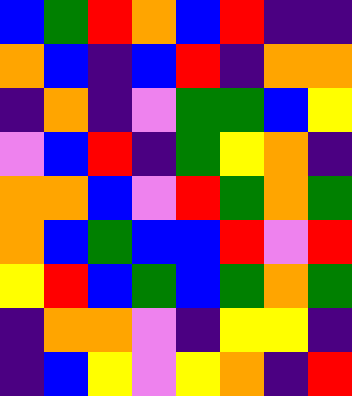[["blue", "green", "red", "orange", "blue", "red", "indigo", "indigo"], ["orange", "blue", "indigo", "blue", "red", "indigo", "orange", "orange"], ["indigo", "orange", "indigo", "violet", "green", "green", "blue", "yellow"], ["violet", "blue", "red", "indigo", "green", "yellow", "orange", "indigo"], ["orange", "orange", "blue", "violet", "red", "green", "orange", "green"], ["orange", "blue", "green", "blue", "blue", "red", "violet", "red"], ["yellow", "red", "blue", "green", "blue", "green", "orange", "green"], ["indigo", "orange", "orange", "violet", "indigo", "yellow", "yellow", "indigo"], ["indigo", "blue", "yellow", "violet", "yellow", "orange", "indigo", "red"]]